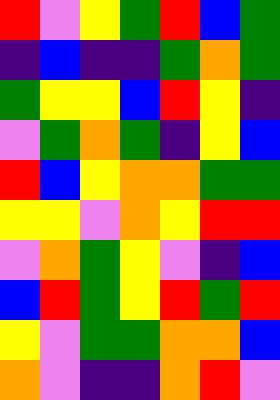[["red", "violet", "yellow", "green", "red", "blue", "green"], ["indigo", "blue", "indigo", "indigo", "green", "orange", "green"], ["green", "yellow", "yellow", "blue", "red", "yellow", "indigo"], ["violet", "green", "orange", "green", "indigo", "yellow", "blue"], ["red", "blue", "yellow", "orange", "orange", "green", "green"], ["yellow", "yellow", "violet", "orange", "yellow", "red", "red"], ["violet", "orange", "green", "yellow", "violet", "indigo", "blue"], ["blue", "red", "green", "yellow", "red", "green", "red"], ["yellow", "violet", "green", "green", "orange", "orange", "blue"], ["orange", "violet", "indigo", "indigo", "orange", "red", "violet"]]